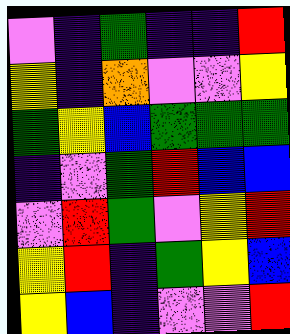[["violet", "indigo", "green", "indigo", "indigo", "red"], ["yellow", "indigo", "orange", "violet", "violet", "yellow"], ["green", "yellow", "blue", "green", "green", "green"], ["indigo", "violet", "green", "red", "blue", "blue"], ["violet", "red", "green", "violet", "yellow", "red"], ["yellow", "red", "indigo", "green", "yellow", "blue"], ["yellow", "blue", "indigo", "violet", "violet", "red"]]